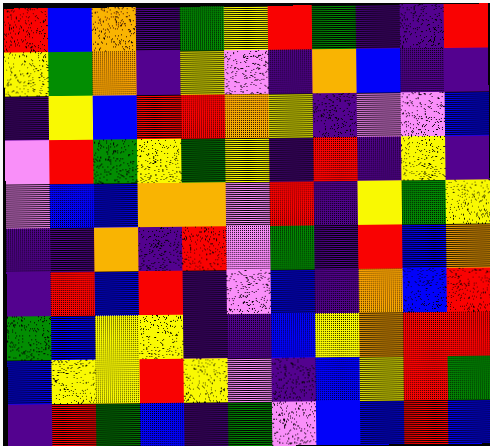[["red", "blue", "orange", "indigo", "green", "yellow", "red", "green", "indigo", "indigo", "red"], ["yellow", "green", "orange", "indigo", "yellow", "violet", "indigo", "orange", "blue", "indigo", "indigo"], ["indigo", "yellow", "blue", "red", "red", "orange", "yellow", "indigo", "violet", "violet", "blue"], ["violet", "red", "green", "yellow", "green", "yellow", "indigo", "red", "indigo", "yellow", "indigo"], ["violet", "blue", "blue", "orange", "orange", "violet", "red", "indigo", "yellow", "green", "yellow"], ["indigo", "indigo", "orange", "indigo", "red", "violet", "green", "indigo", "red", "blue", "orange"], ["indigo", "red", "blue", "red", "indigo", "violet", "blue", "indigo", "orange", "blue", "red"], ["green", "blue", "yellow", "yellow", "indigo", "indigo", "blue", "yellow", "orange", "red", "red"], ["blue", "yellow", "yellow", "red", "yellow", "violet", "indigo", "blue", "yellow", "red", "green"], ["indigo", "red", "green", "blue", "indigo", "green", "violet", "blue", "blue", "red", "blue"]]